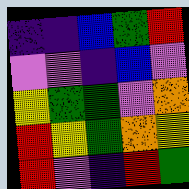[["indigo", "indigo", "blue", "green", "red"], ["violet", "violet", "indigo", "blue", "violet"], ["yellow", "green", "green", "violet", "orange"], ["red", "yellow", "green", "orange", "yellow"], ["red", "violet", "indigo", "red", "green"]]